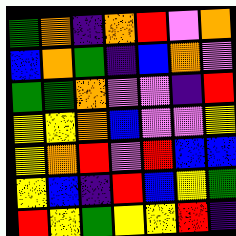[["green", "orange", "indigo", "orange", "red", "violet", "orange"], ["blue", "orange", "green", "indigo", "blue", "orange", "violet"], ["green", "green", "orange", "violet", "violet", "indigo", "red"], ["yellow", "yellow", "orange", "blue", "violet", "violet", "yellow"], ["yellow", "orange", "red", "violet", "red", "blue", "blue"], ["yellow", "blue", "indigo", "red", "blue", "yellow", "green"], ["red", "yellow", "green", "yellow", "yellow", "red", "indigo"]]